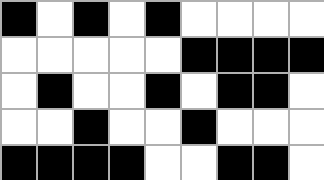[["black", "white", "black", "white", "black", "white", "white", "white", "white"], ["white", "white", "white", "white", "white", "black", "black", "black", "black"], ["white", "black", "white", "white", "black", "white", "black", "black", "white"], ["white", "white", "black", "white", "white", "black", "white", "white", "white"], ["black", "black", "black", "black", "white", "white", "black", "black", "white"]]